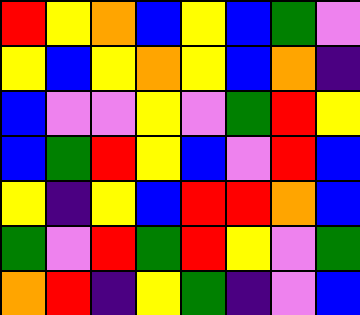[["red", "yellow", "orange", "blue", "yellow", "blue", "green", "violet"], ["yellow", "blue", "yellow", "orange", "yellow", "blue", "orange", "indigo"], ["blue", "violet", "violet", "yellow", "violet", "green", "red", "yellow"], ["blue", "green", "red", "yellow", "blue", "violet", "red", "blue"], ["yellow", "indigo", "yellow", "blue", "red", "red", "orange", "blue"], ["green", "violet", "red", "green", "red", "yellow", "violet", "green"], ["orange", "red", "indigo", "yellow", "green", "indigo", "violet", "blue"]]